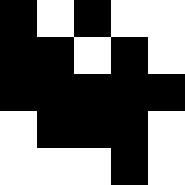[["black", "white", "black", "white", "white"], ["black", "black", "white", "black", "white"], ["black", "black", "black", "black", "black"], ["white", "black", "black", "black", "white"], ["white", "white", "white", "black", "white"]]